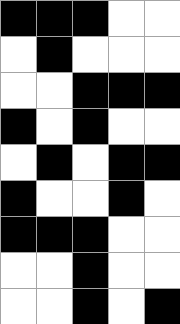[["black", "black", "black", "white", "white"], ["white", "black", "white", "white", "white"], ["white", "white", "black", "black", "black"], ["black", "white", "black", "white", "white"], ["white", "black", "white", "black", "black"], ["black", "white", "white", "black", "white"], ["black", "black", "black", "white", "white"], ["white", "white", "black", "white", "white"], ["white", "white", "black", "white", "black"]]